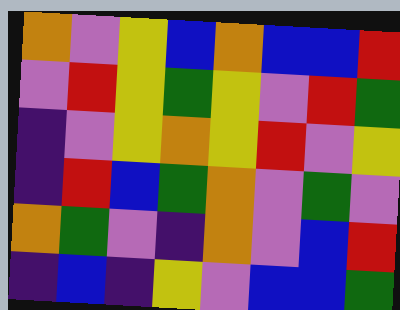[["orange", "violet", "yellow", "blue", "orange", "blue", "blue", "red"], ["violet", "red", "yellow", "green", "yellow", "violet", "red", "green"], ["indigo", "violet", "yellow", "orange", "yellow", "red", "violet", "yellow"], ["indigo", "red", "blue", "green", "orange", "violet", "green", "violet"], ["orange", "green", "violet", "indigo", "orange", "violet", "blue", "red"], ["indigo", "blue", "indigo", "yellow", "violet", "blue", "blue", "green"]]